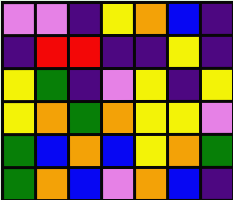[["violet", "violet", "indigo", "yellow", "orange", "blue", "indigo"], ["indigo", "red", "red", "indigo", "indigo", "yellow", "indigo"], ["yellow", "green", "indigo", "violet", "yellow", "indigo", "yellow"], ["yellow", "orange", "green", "orange", "yellow", "yellow", "violet"], ["green", "blue", "orange", "blue", "yellow", "orange", "green"], ["green", "orange", "blue", "violet", "orange", "blue", "indigo"]]